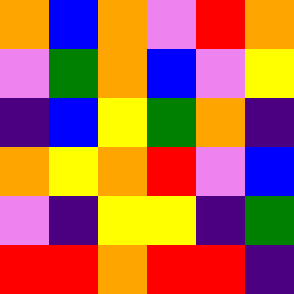[["orange", "blue", "orange", "violet", "red", "orange"], ["violet", "green", "orange", "blue", "violet", "yellow"], ["indigo", "blue", "yellow", "green", "orange", "indigo"], ["orange", "yellow", "orange", "red", "violet", "blue"], ["violet", "indigo", "yellow", "yellow", "indigo", "green"], ["red", "red", "orange", "red", "red", "indigo"]]